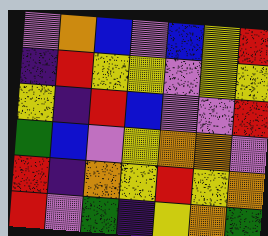[["violet", "orange", "blue", "violet", "blue", "yellow", "red"], ["indigo", "red", "yellow", "yellow", "violet", "yellow", "yellow"], ["yellow", "indigo", "red", "blue", "violet", "violet", "red"], ["green", "blue", "violet", "yellow", "orange", "orange", "violet"], ["red", "indigo", "orange", "yellow", "red", "yellow", "orange"], ["red", "violet", "green", "indigo", "yellow", "orange", "green"]]